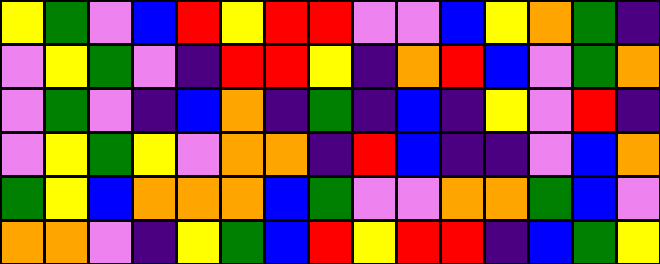[["yellow", "green", "violet", "blue", "red", "yellow", "red", "red", "violet", "violet", "blue", "yellow", "orange", "green", "indigo"], ["violet", "yellow", "green", "violet", "indigo", "red", "red", "yellow", "indigo", "orange", "red", "blue", "violet", "green", "orange"], ["violet", "green", "violet", "indigo", "blue", "orange", "indigo", "green", "indigo", "blue", "indigo", "yellow", "violet", "red", "indigo"], ["violet", "yellow", "green", "yellow", "violet", "orange", "orange", "indigo", "red", "blue", "indigo", "indigo", "violet", "blue", "orange"], ["green", "yellow", "blue", "orange", "orange", "orange", "blue", "green", "violet", "violet", "orange", "orange", "green", "blue", "violet"], ["orange", "orange", "violet", "indigo", "yellow", "green", "blue", "red", "yellow", "red", "red", "indigo", "blue", "green", "yellow"]]